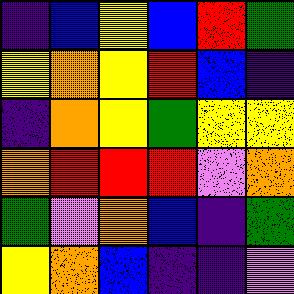[["indigo", "blue", "yellow", "blue", "red", "green"], ["yellow", "orange", "yellow", "red", "blue", "indigo"], ["indigo", "orange", "yellow", "green", "yellow", "yellow"], ["orange", "red", "red", "red", "violet", "orange"], ["green", "violet", "orange", "blue", "indigo", "green"], ["yellow", "orange", "blue", "indigo", "indigo", "violet"]]